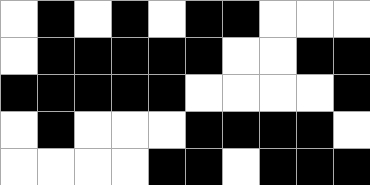[["white", "black", "white", "black", "white", "black", "black", "white", "white", "white"], ["white", "black", "black", "black", "black", "black", "white", "white", "black", "black"], ["black", "black", "black", "black", "black", "white", "white", "white", "white", "black"], ["white", "black", "white", "white", "white", "black", "black", "black", "black", "white"], ["white", "white", "white", "white", "black", "black", "white", "black", "black", "black"]]